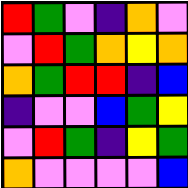[["red", "green", "violet", "indigo", "orange", "violet"], ["violet", "red", "green", "orange", "yellow", "orange"], ["orange", "green", "red", "red", "indigo", "blue"], ["indigo", "violet", "violet", "blue", "green", "yellow"], ["violet", "red", "green", "indigo", "yellow", "green"], ["orange", "violet", "violet", "violet", "violet", "blue"]]